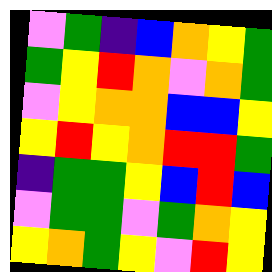[["violet", "green", "indigo", "blue", "orange", "yellow", "green"], ["green", "yellow", "red", "orange", "violet", "orange", "green"], ["violet", "yellow", "orange", "orange", "blue", "blue", "yellow"], ["yellow", "red", "yellow", "orange", "red", "red", "green"], ["indigo", "green", "green", "yellow", "blue", "red", "blue"], ["violet", "green", "green", "violet", "green", "orange", "yellow"], ["yellow", "orange", "green", "yellow", "violet", "red", "yellow"]]